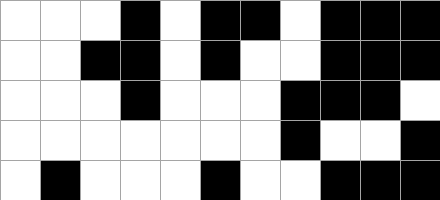[["white", "white", "white", "black", "white", "black", "black", "white", "black", "black", "black"], ["white", "white", "black", "black", "white", "black", "white", "white", "black", "black", "black"], ["white", "white", "white", "black", "white", "white", "white", "black", "black", "black", "white"], ["white", "white", "white", "white", "white", "white", "white", "black", "white", "white", "black"], ["white", "black", "white", "white", "white", "black", "white", "white", "black", "black", "black"]]